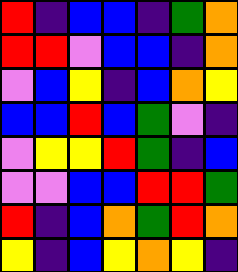[["red", "indigo", "blue", "blue", "indigo", "green", "orange"], ["red", "red", "violet", "blue", "blue", "indigo", "orange"], ["violet", "blue", "yellow", "indigo", "blue", "orange", "yellow"], ["blue", "blue", "red", "blue", "green", "violet", "indigo"], ["violet", "yellow", "yellow", "red", "green", "indigo", "blue"], ["violet", "violet", "blue", "blue", "red", "red", "green"], ["red", "indigo", "blue", "orange", "green", "red", "orange"], ["yellow", "indigo", "blue", "yellow", "orange", "yellow", "indigo"]]